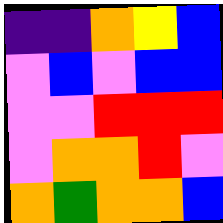[["indigo", "indigo", "orange", "yellow", "blue"], ["violet", "blue", "violet", "blue", "blue"], ["violet", "violet", "red", "red", "red"], ["violet", "orange", "orange", "red", "violet"], ["orange", "green", "orange", "orange", "blue"]]